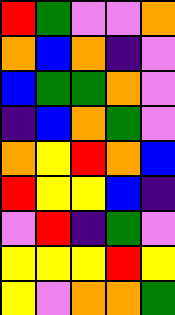[["red", "green", "violet", "violet", "orange"], ["orange", "blue", "orange", "indigo", "violet"], ["blue", "green", "green", "orange", "violet"], ["indigo", "blue", "orange", "green", "violet"], ["orange", "yellow", "red", "orange", "blue"], ["red", "yellow", "yellow", "blue", "indigo"], ["violet", "red", "indigo", "green", "violet"], ["yellow", "yellow", "yellow", "red", "yellow"], ["yellow", "violet", "orange", "orange", "green"]]